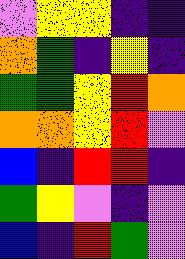[["violet", "yellow", "yellow", "indigo", "indigo"], ["orange", "green", "indigo", "yellow", "indigo"], ["green", "green", "yellow", "red", "orange"], ["orange", "orange", "yellow", "red", "violet"], ["blue", "indigo", "red", "red", "indigo"], ["green", "yellow", "violet", "indigo", "violet"], ["blue", "indigo", "red", "green", "violet"]]